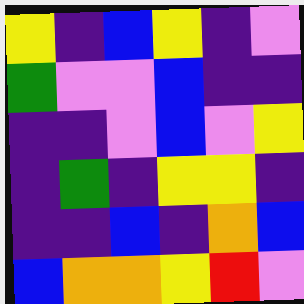[["yellow", "indigo", "blue", "yellow", "indigo", "violet"], ["green", "violet", "violet", "blue", "indigo", "indigo"], ["indigo", "indigo", "violet", "blue", "violet", "yellow"], ["indigo", "green", "indigo", "yellow", "yellow", "indigo"], ["indigo", "indigo", "blue", "indigo", "orange", "blue"], ["blue", "orange", "orange", "yellow", "red", "violet"]]